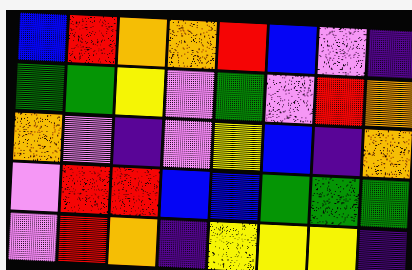[["blue", "red", "orange", "orange", "red", "blue", "violet", "indigo"], ["green", "green", "yellow", "violet", "green", "violet", "red", "orange"], ["orange", "violet", "indigo", "violet", "yellow", "blue", "indigo", "orange"], ["violet", "red", "red", "blue", "blue", "green", "green", "green"], ["violet", "red", "orange", "indigo", "yellow", "yellow", "yellow", "indigo"]]